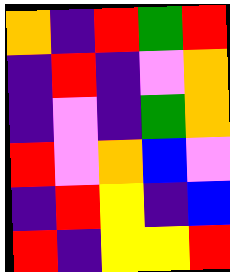[["orange", "indigo", "red", "green", "red"], ["indigo", "red", "indigo", "violet", "orange"], ["indigo", "violet", "indigo", "green", "orange"], ["red", "violet", "orange", "blue", "violet"], ["indigo", "red", "yellow", "indigo", "blue"], ["red", "indigo", "yellow", "yellow", "red"]]